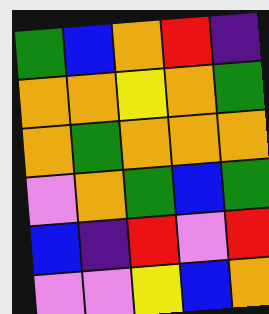[["green", "blue", "orange", "red", "indigo"], ["orange", "orange", "yellow", "orange", "green"], ["orange", "green", "orange", "orange", "orange"], ["violet", "orange", "green", "blue", "green"], ["blue", "indigo", "red", "violet", "red"], ["violet", "violet", "yellow", "blue", "orange"]]